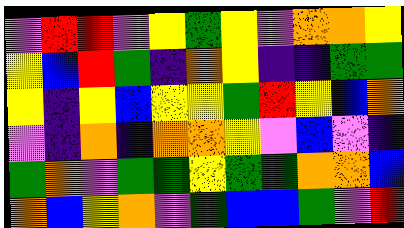[["violet", "red", "red", "violet", "yellow", "green", "yellow", "violet", "orange", "orange", "yellow"], ["yellow", "blue", "red", "green", "indigo", "orange", "yellow", "indigo", "indigo", "green", "green"], ["yellow", "indigo", "yellow", "blue", "yellow", "yellow", "green", "red", "yellow", "blue", "orange"], ["violet", "indigo", "orange", "indigo", "orange", "orange", "yellow", "violet", "blue", "violet", "indigo"], ["green", "orange", "violet", "green", "green", "yellow", "green", "green", "orange", "orange", "blue"], ["orange", "blue", "yellow", "orange", "violet", "green", "blue", "blue", "green", "violet", "red"]]